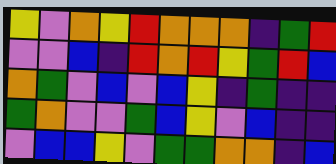[["yellow", "violet", "orange", "yellow", "red", "orange", "orange", "orange", "indigo", "green", "red"], ["violet", "violet", "blue", "indigo", "red", "orange", "red", "yellow", "green", "red", "blue"], ["orange", "green", "violet", "blue", "violet", "blue", "yellow", "indigo", "green", "indigo", "indigo"], ["green", "orange", "violet", "violet", "green", "blue", "yellow", "violet", "blue", "indigo", "indigo"], ["violet", "blue", "blue", "yellow", "violet", "green", "green", "orange", "orange", "indigo", "blue"]]